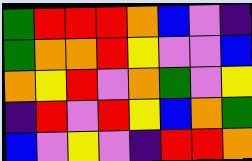[["green", "red", "red", "red", "orange", "blue", "violet", "indigo"], ["green", "orange", "orange", "red", "yellow", "violet", "violet", "blue"], ["orange", "yellow", "red", "violet", "orange", "green", "violet", "yellow"], ["indigo", "red", "violet", "red", "yellow", "blue", "orange", "green"], ["blue", "violet", "yellow", "violet", "indigo", "red", "red", "orange"]]